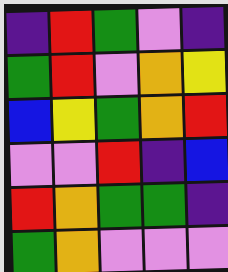[["indigo", "red", "green", "violet", "indigo"], ["green", "red", "violet", "orange", "yellow"], ["blue", "yellow", "green", "orange", "red"], ["violet", "violet", "red", "indigo", "blue"], ["red", "orange", "green", "green", "indigo"], ["green", "orange", "violet", "violet", "violet"]]